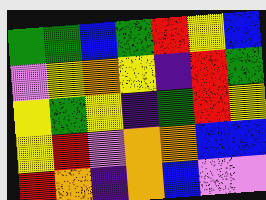[["green", "green", "blue", "green", "red", "yellow", "blue"], ["violet", "yellow", "orange", "yellow", "indigo", "red", "green"], ["yellow", "green", "yellow", "indigo", "green", "red", "yellow"], ["yellow", "red", "violet", "orange", "orange", "blue", "blue"], ["red", "orange", "indigo", "orange", "blue", "violet", "violet"]]